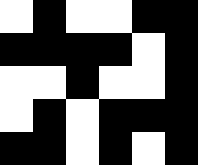[["white", "black", "white", "white", "black", "black"], ["black", "black", "black", "black", "white", "black"], ["white", "white", "black", "white", "white", "black"], ["white", "black", "white", "black", "black", "black"], ["black", "black", "white", "black", "white", "black"]]